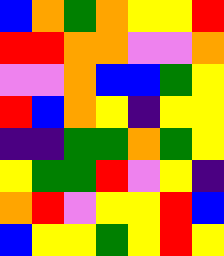[["blue", "orange", "green", "orange", "yellow", "yellow", "red"], ["red", "red", "orange", "orange", "violet", "violet", "orange"], ["violet", "violet", "orange", "blue", "blue", "green", "yellow"], ["red", "blue", "orange", "yellow", "indigo", "yellow", "yellow"], ["indigo", "indigo", "green", "green", "orange", "green", "yellow"], ["yellow", "green", "green", "red", "violet", "yellow", "indigo"], ["orange", "red", "violet", "yellow", "yellow", "red", "blue"], ["blue", "yellow", "yellow", "green", "yellow", "red", "yellow"]]